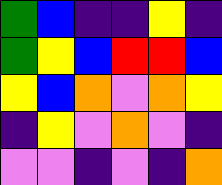[["green", "blue", "indigo", "indigo", "yellow", "indigo"], ["green", "yellow", "blue", "red", "red", "blue"], ["yellow", "blue", "orange", "violet", "orange", "yellow"], ["indigo", "yellow", "violet", "orange", "violet", "indigo"], ["violet", "violet", "indigo", "violet", "indigo", "orange"]]